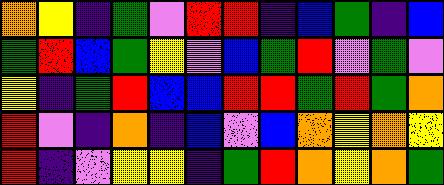[["orange", "yellow", "indigo", "green", "violet", "red", "red", "indigo", "blue", "green", "indigo", "blue"], ["green", "red", "blue", "green", "yellow", "violet", "blue", "green", "red", "violet", "green", "violet"], ["yellow", "indigo", "green", "red", "blue", "blue", "red", "red", "green", "red", "green", "orange"], ["red", "violet", "indigo", "orange", "indigo", "blue", "violet", "blue", "orange", "yellow", "orange", "yellow"], ["red", "indigo", "violet", "yellow", "yellow", "indigo", "green", "red", "orange", "yellow", "orange", "green"]]